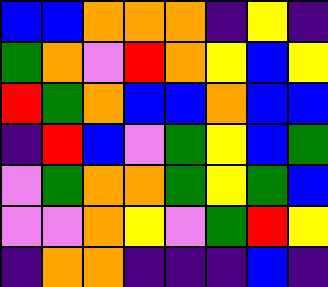[["blue", "blue", "orange", "orange", "orange", "indigo", "yellow", "indigo"], ["green", "orange", "violet", "red", "orange", "yellow", "blue", "yellow"], ["red", "green", "orange", "blue", "blue", "orange", "blue", "blue"], ["indigo", "red", "blue", "violet", "green", "yellow", "blue", "green"], ["violet", "green", "orange", "orange", "green", "yellow", "green", "blue"], ["violet", "violet", "orange", "yellow", "violet", "green", "red", "yellow"], ["indigo", "orange", "orange", "indigo", "indigo", "indigo", "blue", "indigo"]]